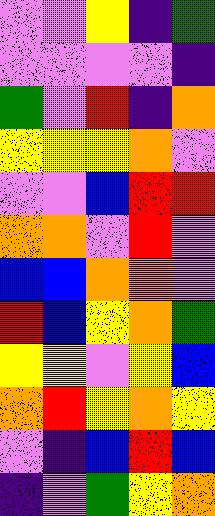[["violet", "violet", "yellow", "indigo", "green"], ["violet", "violet", "violet", "violet", "indigo"], ["green", "violet", "red", "indigo", "orange"], ["yellow", "yellow", "yellow", "orange", "violet"], ["violet", "violet", "blue", "red", "red"], ["orange", "orange", "violet", "red", "violet"], ["blue", "blue", "orange", "orange", "violet"], ["red", "blue", "yellow", "orange", "green"], ["yellow", "yellow", "violet", "yellow", "blue"], ["orange", "red", "yellow", "orange", "yellow"], ["violet", "indigo", "blue", "red", "blue"], ["indigo", "violet", "green", "yellow", "orange"]]